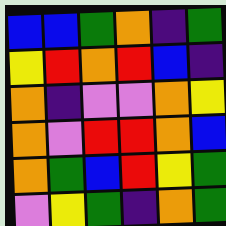[["blue", "blue", "green", "orange", "indigo", "green"], ["yellow", "red", "orange", "red", "blue", "indigo"], ["orange", "indigo", "violet", "violet", "orange", "yellow"], ["orange", "violet", "red", "red", "orange", "blue"], ["orange", "green", "blue", "red", "yellow", "green"], ["violet", "yellow", "green", "indigo", "orange", "green"]]